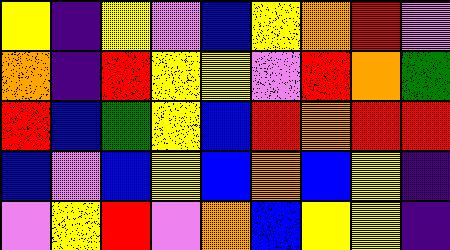[["yellow", "indigo", "yellow", "violet", "blue", "yellow", "orange", "red", "violet"], ["orange", "indigo", "red", "yellow", "yellow", "violet", "red", "orange", "green"], ["red", "blue", "green", "yellow", "blue", "red", "orange", "red", "red"], ["blue", "violet", "blue", "yellow", "blue", "orange", "blue", "yellow", "indigo"], ["violet", "yellow", "red", "violet", "orange", "blue", "yellow", "yellow", "indigo"]]